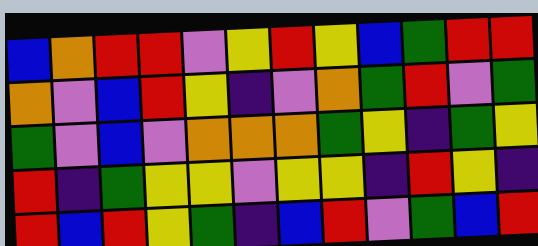[["blue", "orange", "red", "red", "violet", "yellow", "red", "yellow", "blue", "green", "red", "red"], ["orange", "violet", "blue", "red", "yellow", "indigo", "violet", "orange", "green", "red", "violet", "green"], ["green", "violet", "blue", "violet", "orange", "orange", "orange", "green", "yellow", "indigo", "green", "yellow"], ["red", "indigo", "green", "yellow", "yellow", "violet", "yellow", "yellow", "indigo", "red", "yellow", "indigo"], ["red", "blue", "red", "yellow", "green", "indigo", "blue", "red", "violet", "green", "blue", "red"]]